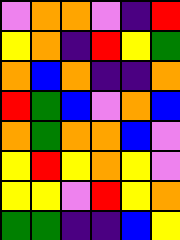[["violet", "orange", "orange", "violet", "indigo", "red"], ["yellow", "orange", "indigo", "red", "yellow", "green"], ["orange", "blue", "orange", "indigo", "indigo", "orange"], ["red", "green", "blue", "violet", "orange", "blue"], ["orange", "green", "orange", "orange", "blue", "violet"], ["yellow", "red", "yellow", "orange", "yellow", "violet"], ["yellow", "yellow", "violet", "red", "yellow", "orange"], ["green", "green", "indigo", "indigo", "blue", "yellow"]]